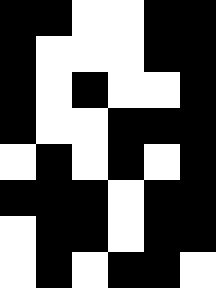[["black", "black", "white", "white", "black", "black"], ["black", "white", "white", "white", "black", "black"], ["black", "white", "black", "white", "white", "black"], ["black", "white", "white", "black", "black", "black"], ["white", "black", "white", "black", "white", "black"], ["black", "black", "black", "white", "black", "black"], ["white", "black", "black", "white", "black", "black"], ["white", "black", "white", "black", "black", "white"]]